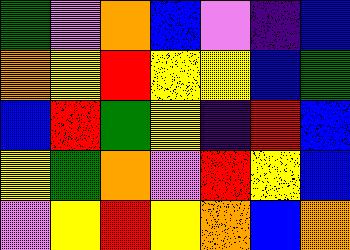[["green", "violet", "orange", "blue", "violet", "indigo", "blue"], ["orange", "yellow", "red", "yellow", "yellow", "blue", "green"], ["blue", "red", "green", "yellow", "indigo", "red", "blue"], ["yellow", "green", "orange", "violet", "red", "yellow", "blue"], ["violet", "yellow", "red", "yellow", "orange", "blue", "orange"]]